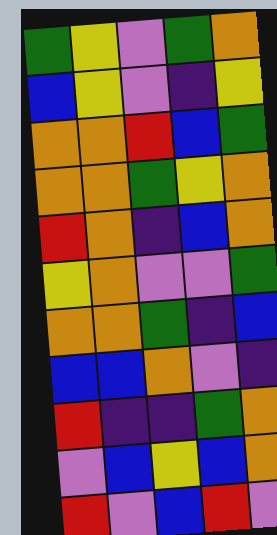[["green", "yellow", "violet", "green", "orange"], ["blue", "yellow", "violet", "indigo", "yellow"], ["orange", "orange", "red", "blue", "green"], ["orange", "orange", "green", "yellow", "orange"], ["red", "orange", "indigo", "blue", "orange"], ["yellow", "orange", "violet", "violet", "green"], ["orange", "orange", "green", "indigo", "blue"], ["blue", "blue", "orange", "violet", "indigo"], ["red", "indigo", "indigo", "green", "orange"], ["violet", "blue", "yellow", "blue", "orange"], ["red", "violet", "blue", "red", "violet"]]